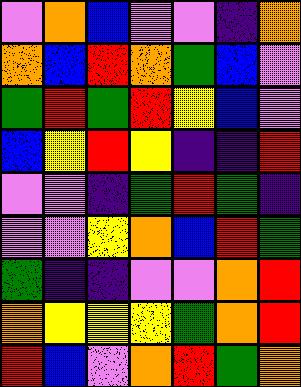[["violet", "orange", "blue", "violet", "violet", "indigo", "orange"], ["orange", "blue", "red", "orange", "green", "blue", "violet"], ["green", "red", "green", "red", "yellow", "blue", "violet"], ["blue", "yellow", "red", "yellow", "indigo", "indigo", "red"], ["violet", "violet", "indigo", "green", "red", "green", "indigo"], ["violet", "violet", "yellow", "orange", "blue", "red", "green"], ["green", "indigo", "indigo", "violet", "violet", "orange", "red"], ["orange", "yellow", "yellow", "yellow", "green", "orange", "red"], ["red", "blue", "violet", "orange", "red", "green", "orange"]]